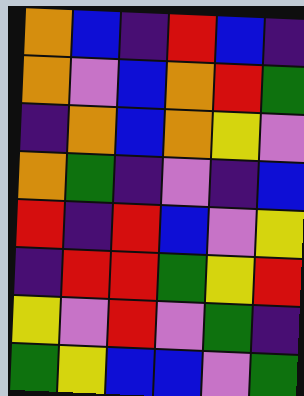[["orange", "blue", "indigo", "red", "blue", "indigo"], ["orange", "violet", "blue", "orange", "red", "green"], ["indigo", "orange", "blue", "orange", "yellow", "violet"], ["orange", "green", "indigo", "violet", "indigo", "blue"], ["red", "indigo", "red", "blue", "violet", "yellow"], ["indigo", "red", "red", "green", "yellow", "red"], ["yellow", "violet", "red", "violet", "green", "indigo"], ["green", "yellow", "blue", "blue", "violet", "green"]]